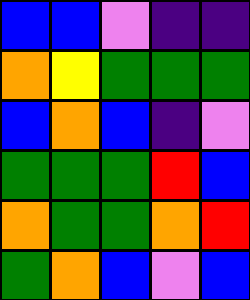[["blue", "blue", "violet", "indigo", "indigo"], ["orange", "yellow", "green", "green", "green"], ["blue", "orange", "blue", "indigo", "violet"], ["green", "green", "green", "red", "blue"], ["orange", "green", "green", "orange", "red"], ["green", "orange", "blue", "violet", "blue"]]